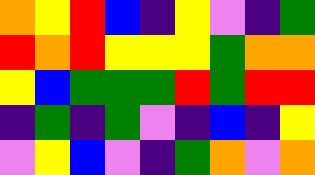[["orange", "yellow", "red", "blue", "indigo", "yellow", "violet", "indigo", "green"], ["red", "orange", "red", "yellow", "yellow", "yellow", "green", "orange", "orange"], ["yellow", "blue", "green", "green", "green", "red", "green", "red", "red"], ["indigo", "green", "indigo", "green", "violet", "indigo", "blue", "indigo", "yellow"], ["violet", "yellow", "blue", "violet", "indigo", "green", "orange", "violet", "orange"]]